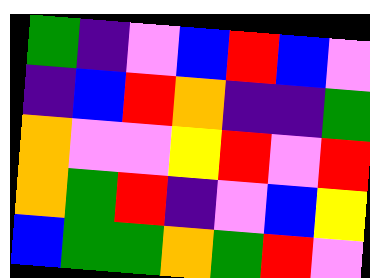[["green", "indigo", "violet", "blue", "red", "blue", "violet"], ["indigo", "blue", "red", "orange", "indigo", "indigo", "green"], ["orange", "violet", "violet", "yellow", "red", "violet", "red"], ["orange", "green", "red", "indigo", "violet", "blue", "yellow"], ["blue", "green", "green", "orange", "green", "red", "violet"]]